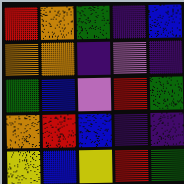[["red", "orange", "green", "indigo", "blue"], ["orange", "orange", "indigo", "violet", "indigo"], ["green", "blue", "violet", "red", "green"], ["orange", "red", "blue", "indigo", "indigo"], ["yellow", "blue", "yellow", "red", "green"]]